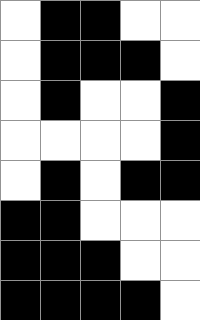[["white", "black", "black", "white", "white"], ["white", "black", "black", "black", "white"], ["white", "black", "white", "white", "black"], ["white", "white", "white", "white", "black"], ["white", "black", "white", "black", "black"], ["black", "black", "white", "white", "white"], ["black", "black", "black", "white", "white"], ["black", "black", "black", "black", "white"]]